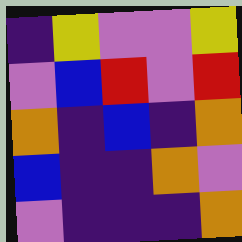[["indigo", "yellow", "violet", "violet", "yellow"], ["violet", "blue", "red", "violet", "red"], ["orange", "indigo", "blue", "indigo", "orange"], ["blue", "indigo", "indigo", "orange", "violet"], ["violet", "indigo", "indigo", "indigo", "orange"]]